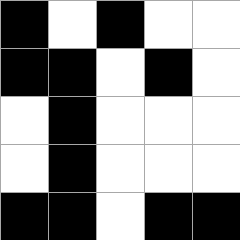[["black", "white", "black", "white", "white"], ["black", "black", "white", "black", "white"], ["white", "black", "white", "white", "white"], ["white", "black", "white", "white", "white"], ["black", "black", "white", "black", "black"]]